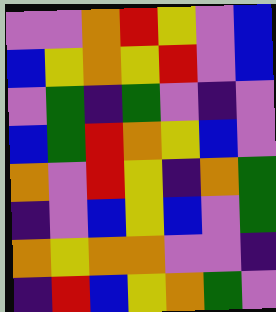[["violet", "violet", "orange", "red", "yellow", "violet", "blue"], ["blue", "yellow", "orange", "yellow", "red", "violet", "blue"], ["violet", "green", "indigo", "green", "violet", "indigo", "violet"], ["blue", "green", "red", "orange", "yellow", "blue", "violet"], ["orange", "violet", "red", "yellow", "indigo", "orange", "green"], ["indigo", "violet", "blue", "yellow", "blue", "violet", "green"], ["orange", "yellow", "orange", "orange", "violet", "violet", "indigo"], ["indigo", "red", "blue", "yellow", "orange", "green", "violet"]]